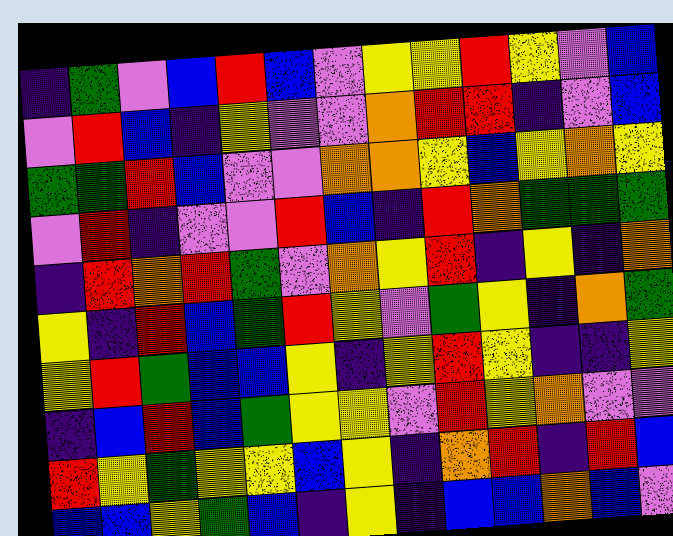[["indigo", "green", "violet", "blue", "red", "blue", "violet", "yellow", "yellow", "red", "yellow", "violet", "blue"], ["violet", "red", "blue", "indigo", "yellow", "violet", "violet", "orange", "red", "red", "indigo", "violet", "blue"], ["green", "green", "red", "blue", "violet", "violet", "orange", "orange", "yellow", "blue", "yellow", "orange", "yellow"], ["violet", "red", "indigo", "violet", "violet", "red", "blue", "indigo", "red", "orange", "green", "green", "green"], ["indigo", "red", "orange", "red", "green", "violet", "orange", "yellow", "red", "indigo", "yellow", "indigo", "orange"], ["yellow", "indigo", "red", "blue", "green", "red", "yellow", "violet", "green", "yellow", "indigo", "orange", "green"], ["yellow", "red", "green", "blue", "blue", "yellow", "indigo", "yellow", "red", "yellow", "indigo", "indigo", "yellow"], ["indigo", "blue", "red", "blue", "green", "yellow", "yellow", "violet", "red", "yellow", "orange", "violet", "violet"], ["red", "yellow", "green", "yellow", "yellow", "blue", "yellow", "indigo", "orange", "red", "indigo", "red", "blue"], ["blue", "blue", "yellow", "green", "blue", "indigo", "yellow", "indigo", "blue", "blue", "orange", "blue", "violet"]]